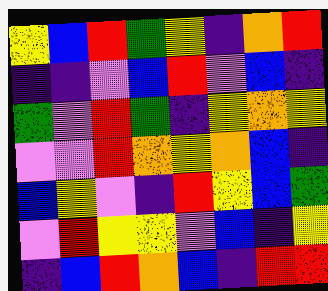[["yellow", "blue", "red", "green", "yellow", "indigo", "orange", "red"], ["indigo", "indigo", "violet", "blue", "red", "violet", "blue", "indigo"], ["green", "violet", "red", "green", "indigo", "yellow", "orange", "yellow"], ["violet", "violet", "red", "orange", "yellow", "orange", "blue", "indigo"], ["blue", "yellow", "violet", "indigo", "red", "yellow", "blue", "green"], ["violet", "red", "yellow", "yellow", "violet", "blue", "indigo", "yellow"], ["indigo", "blue", "red", "orange", "blue", "indigo", "red", "red"]]